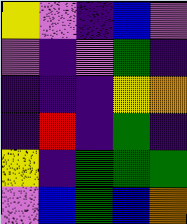[["yellow", "violet", "indigo", "blue", "violet"], ["violet", "indigo", "violet", "green", "indigo"], ["indigo", "indigo", "indigo", "yellow", "orange"], ["indigo", "red", "indigo", "green", "indigo"], ["yellow", "indigo", "green", "green", "green"], ["violet", "blue", "green", "blue", "orange"]]